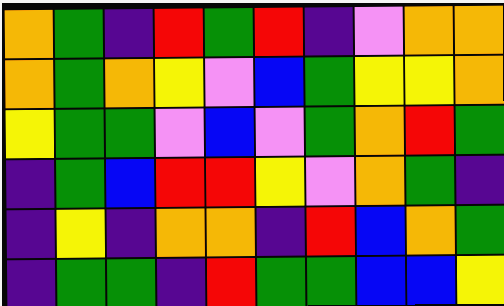[["orange", "green", "indigo", "red", "green", "red", "indigo", "violet", "orange", "orange"], ["orange", "green", "orange", "yellow", "violet", "blue", "green", "yellow", "yellow", "orange"], ["yellow", "green", "green", "violet", "blue", "violet", "green", "orange", "red", "green"], ["indigo", "green", "blue", "red", "red", "yellow", "violet", "orange", "green", "indigo"], ["indigo", "yellow", "indigo", "orange", "orange", "indigo", "red", "blue", "orange", "green"], ["indigo", "green", "green", "indigo", "red", "green", "green", "blue", "blue", "yellow"]]